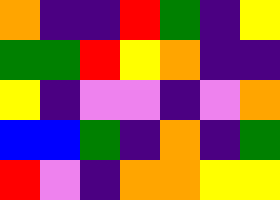[["orange", "indigo", "indigo", "red", "green", "indigo", "yellow"], ["green", "green", "red", "yellow", "orange", "indigo", "indigo"], ["yellow", "indigo", "violet", "violet", "indigo", "violet", "orange"], ["blue", "blue", "green", "indigo", "orange", "indigo", "green"], ["red", "violet", "indigo", "orange", "orange", "yellow", "yellow"]]